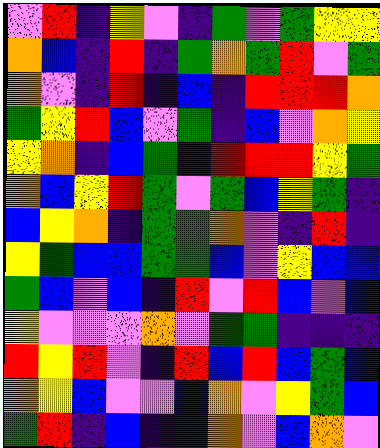[["violet", "red", "indigo", "yellow", "violet", "indigo", "green", "violet", "green", "yellow", "yellow"], ["orange", "blue", "indigo", "red", "indigo", "green", "orange", "green", "red", "violet", "green"], ["orange", "violet", "indigo", "red", "indigo", "blue", "indigo", "red", "red", "red", "orange"], ["green", "yellow", "red", "blue", "violet", "green", "indigo", "blue", "violet", "orange", "yellow"], ["yellow", "orange", "indigo", "blue", "green", "indigo", "red", "red", "red", "yellow", "green"], ["orange", "blue", "yellow", "red", "green", "violet", "green", "blue", "yellow", "green", "indigo"], ["blue", "yellow", "orange", "indigo", "green", "green", "orange", "violet", "indigo", "red", "indigo"], ["yellow", "green", "blue", "blue", "green", "green", "blue", "violet", "yellow", "blue", "blue"], ["green", "blue", "violet", "blue", "indigo", "red", "violet", "red", "blue", "violet", "blue"], ["yellow", "violet", "violet", "violet", "orange", "violet", "green", "green", "indigo", "indigo", "indigo"], ["red", "yellow", "red", "violet", "indigo", "red", "blue", "red", "blue", "green", "blue"], ["orange", "yellow", "blue", "violet", "violet", "blue", "orange", "violet", "yellow", "green", "blue"], ["green", "red", "indigo", "blue", "indigo", "indigo", "orange", "violet", "blue", "orange", "violet"]]